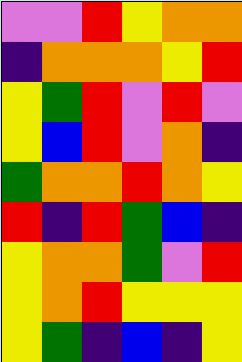[["violet", "violet", "red", "yellow", "orange", "orange"], ["indigo", "orange", "orange", "orange", "yellow", "red"], ["yellow", "green", "red", "violet", "red", "violet"], ["yellow", "blue", "red", "violet", "orange", "indigo"], ["green", "orange", "orange", "red", "orange", "yellow"], ["red", "indigo", "red", "green", "blue", "indigo"], ["yellow", "orange", "orange", "green", "violet", "red"], ["yellow", "orange", "red", "yellow", "yellow", "yellow"], ["yellow", "green", "indigo", "blue", "indigo", "yellow"]]